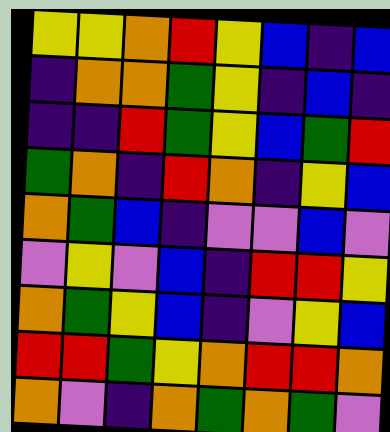[["yellow", "yellow", "orange", "red", "yellow", "blue", "indigo", "blue"], ["indigo", "orange", "orange", "green", "yellow", "indigo", "blue", "indigo"], ["indigo", "indigo", "red", "green", "yellow", "blue", "green", "red"], ["green", "orange", "indigo", "red", "orange", "indigo", "yellow", "blue"], ["orange", "green", "blue", "indigo", "violet", "violet", "blue", "violet"], ["violet", "yellow", "violet", "blue", "indigo", "red", "red", "yellow"], ["orange", "green", "yellow", "blue", "indigo", "violet", "yellow", "blue"], ["red", "red", "green", "yellow", "orange", "red", "red", "orange"], ["orange", "violet", "indigo", "orange", "green", "orange", "green", "violet"]]